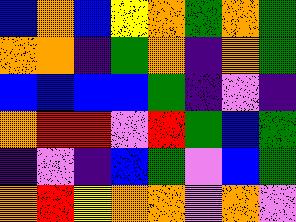[["blue", "orange", "blue", "yellow", "orange", "green", "orange", "green"], ["orange", "orange", "indigo", "green", "orange", "indigo", "orange", "green"], ["blue", "blue", "blue", "blue", "green", "indigo", "violet", "indigo"], ["orange", "red", "red", "violet", "red", "green", "blue", "green"], ["indigo", "violet", "indigo", "blue", "green", "violet", "blue", "green"], ["orange", "red", "yellow", "orange", "orange", "violet", "orange", "violet"]]